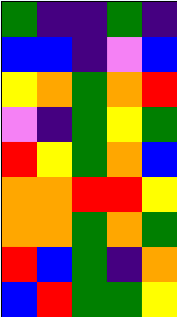[["green", "indigo", "indigo", "green", "indigo"], ["blue", "blue", "indigo", "violet", "blue"], ["yellow", "orange", "green", "orange", "red"], ["violet", "indigo", "green", "yellow", "green"], ["red", "yellow", "green", "orange", "blue"], ["orange", "orange", "red", "red", "yellow"], ["orange", "orange", "green", "orange", "green"], ["red", "blue", "green", "indigo", "orange"], ["blue", "red", "green", "green", "yellow"]]